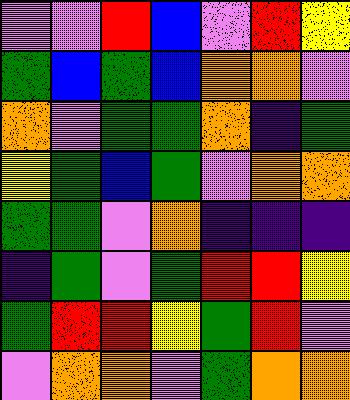[["violet", "violet", "red", "blue", "violet", "red", "yellow"], ["green", "blue", "green", "blue", "orange", "orange", "violet"], ["orange", "violet", "green", "green", "orange", "indigo", "green"], ["yellow", "green", "blue", "green", "violet", "orange", "orange"], ["green", "green", "violet", "orange", "indigo", "indigo", "indigo"], ["indigo", "green", "violet", "green", "red", "red", "yellow"], ["green", "red", "red", "yellow", "green", "red", "violet"], ["violet", "orange", "orange", "violet", "green", "orange", "orange"]]